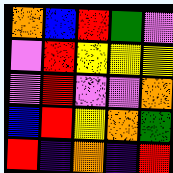[["orange", "blue", "red", "green", "violet"], ["violet", "red", "yellow", "yellow", "yellow"], ["violet", "red", "violet", "violet", "orange"], ["blue", "red", "yellow", "orange", "green"], ["red", "indigo", "orange", "indigo", "red"]]